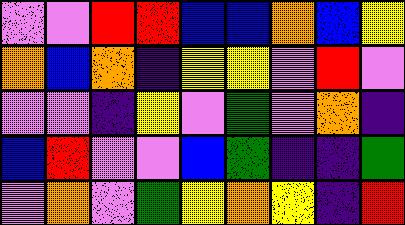[["violet", "violet", "red", "red", "blue", "blue", "orange", "blue", "yellow"], ["orange", "blue", "orange", "indigo", "yellow", "yellow", "violet", "red", "violet"], ["violet", "violet", "indigo", "yellow", "violet", "green", "violet", "orange", "indigo"], ["blue", "red", "violet", "violet", "blue", "green", "indigo", "indigo", "green"], ["violet", "orange", "violet", "green", "yellow", "orange", "yellow", "indigo", "red"]]